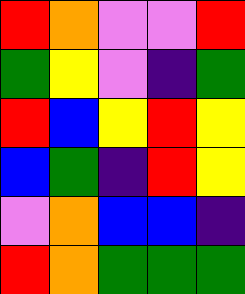[["red", "orange", "violet", "violet", "red"], ["green", "yellow", "violet", "indigo", "green"], ["red", "blue", "yellow", "red", "yellow"], ["blue", "green", "indigo", "red", "yellow"], ["violet", "orange", "blue", "blue", "indigo"], ["red", "orange", "green", "green", "green"]]